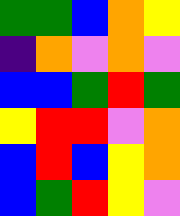[["green", "green", "blue", "orange", "yellow"], ["indigo", "orange", "violet", "orange", "violet"], ["blue", "blue", "green", "red", "green"], ["yellow", "red", "red", "violet", "orange"], ["blue", "red", "blue", "yellow", "orange"], ["blue", "green", "red", "yellow", "violet"]]